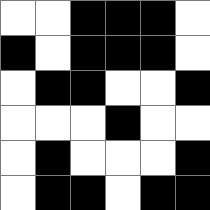[["white", "white", "black", "black", "black", "white"], ["black", "white", "black", "black", "black", "white"], ["white", "black", "black", "white", "white", "black"], ["white", "white", "white", "black", "white", "white"], ["white", "black", "white", "white", "white", "black"], ["white", "black", "black", "white", "black", "black"]]